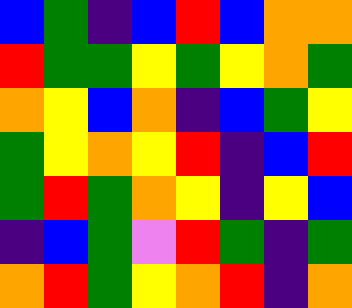[["blue", "green", "indigo", "blue", "red", "blue", "orange", "orange"], ["red", "green", "green", "yellow", "green", "yellow", "orange", "green"], ["orange", "yellow", "blue", "orange", "indigo", "blue", "green", "yellow"], ["green", "yellow", "orange", "yellow", "red", "indigo", "blue", "red"], ["green", "red", "green", "orange", "yellow", "indigo", "yellow", "blue"], ["indigo", "blue", "green", "violet", "red", "green", "indigo", "green"], ["orange", "red", "green", "yellow", "orange", "red", "indigo", "orange"]]